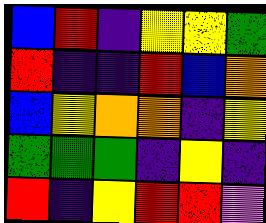[["blue", "red", "indigo", "yellow", "yellow", "green"], ["red", "indigo", "indigo", "red", "blue", "orange"], ["blue", "yellow", "orange", "orange", "indigo", "yellow"], ["green", "green", "green", "indigo", "yellow", "indigo"], ["red", "indigo", "yellow", "red", "red", "violet"]]